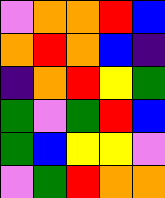[["violet", "orange", "orange", "red", "blue"], ["orange", "red", "orange", "blue", "indigo"], ["indigo", "orange", "red", "yellow", "green"], ["green", "violet", "green", "red", "blue"], ["green", "blue", "yellow", "yellow", "violet"], ["violet", "green", "red", "orange", "orange"]]